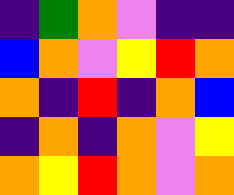[["indigo", "green", "orange", "violet", "indigo", "indigo"], ["blue", "orange", "violet", "yellow", "red", "orange"], ["orange", "indigo", "red", "indigo", "orange", "blue"], ["indigo", "orange", "indigo", "orange", "violet", "yellow"], ["orange", "yellow", "red", "orange", "violet", "orange"]]